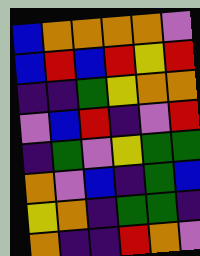[["blue", "orange", "orange", "orange", "orange", "violet"], ["blue", "red", "blue", "red", "yellow", "red"], ["indigo", "indigo", "green", "yellow", "orange", "orange"], ["violet", "blue", "red", "indigo", "violet", "red"], ["indigo", "green", "violet", "yellow", "green", "green"], ["orange", "violet", "blue", "indigo", "green", "blue"], ["yellow", "orange", "indigo", "green", "green", "indigo"], ["orange", "indigo", "indigo", "red", "orange", "violet"]]